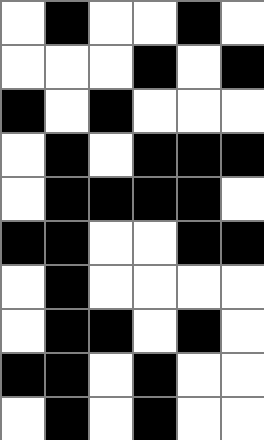[["white", "black", "white", "white", "black", "white"], ["white", "white", "white", "black", "white", "black"], ["black", "white", "black", "white", "white", "white"], ["white", "black", "white", "black", "black", "black"], ["white", "black", "black", "black", "black", "white"], ["black", "black", "white", "white", "black", "black"], ["white", "black", "white", "white", "white", "white"], ["white", "black", "black", "white", "black", "white"], ["black", "black", "white", "black", "white", "white"], ["white", "black", "white", "black", "white", "white"]]